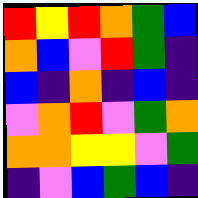[["red", "yellow", "red", "orange", "green", "blue"], ["orange", "blue", "violet", "red", "green", "indigo"], ["blue", "indigo", "orange", "indigo", "blue", "indigo"], ["violet", "orange", "red", "violet", "green", "orange"], ["orange", "orange", "yellow", "yellow", "violet", "green"], ["indigo", "violet", "blue", "green", "blue", "indigo"]]